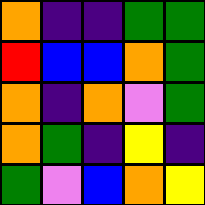[["orange", "indigo", "indigo", "green", "green"], ["red", "blue", "blue", "orange", "green"], ["orange", "indigo", "orange", "violet", "green"], ["orange", "green", "indigo", "yellow", "indigo"], ["green", "violet", "blue", "orange", "yellow"]]